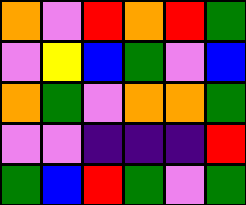[["orange", "violet", "red", "orange", "red", "green"], ["violet", "yellow", "blue", "green", "violet", "blue"], ["orange", "green", "violet", "orange", "orange", "green"], ["violet", "violet", "indigo", "indigo", "indigo", "red"], ["green", "blue", "red", "green", "violet", "green"]]